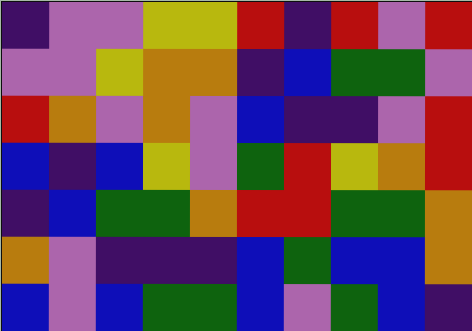[["indigo", "violet", "violet", "yellow", "yellow", "red", "indigo", "red", "violet", "red"], ["violet", "violet", "yellow", "orange", "orange", "indigo", "blue", "green", "green", "violet"], ["red", "orange", "violet", "orange", "violet", "blue", "indigo", "indigo", "violet", "red"], ["blue", "indigo", "blue", "yellow", "violet", "green", "red", "yellow", "orange", "red"], ["indigo", "blue", "green", "green", "orange", "red", "red", "green", "green", "orange"], ["orange", "violet", "indigo", "indigo", "indigo", "blue", "green", "blue", "blue", "orange"], ["blue", "violet", "blue", "green", "green", "blue", "violet", "green", "blue", "indigo"]]